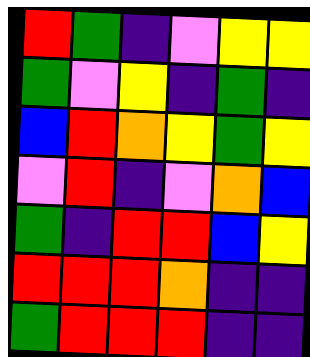[["red", "green", "indigo", "violet", "yellow", "yellow"], ["green", "violet", "yellow", "indigo", "green", "indigo"], ["blue", "red", "orange", "yellow", "green", "yellow"], ["violet", "red", "indigo", "violet", "orange", "blue"], ["green", "indigo", "red", "red", "blue", "yellow"], ["red", "red", "red", "orange", "indigo", "indigo"], ["green", "red", "red", "red", "indigo", "indigo"]]